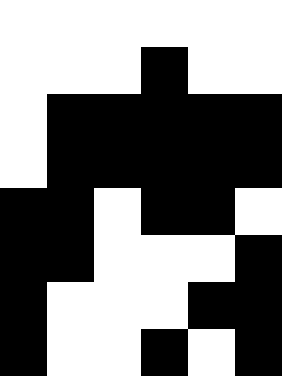[["white", "white", "white", "white", "white", "white"], ["white", "white", "white", "black", "white", "white"], ["white", "black", "black", "black", "black", "black"], ["white", "black", "black", "black", "black", "black"], ["black", "black", "white", "black", "black", "white"], ["black", "black", "white", "white", "white", "black"], ["black", "white", "white", "white", "black", "black"], ["black", "white", "white", "black", "white", "black"]]